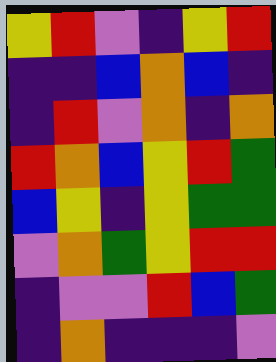[["yellow", "red", "violet", "indigo", "yellow", "red"], ["indigo", "indigo", "blue", "orange", "blue", "indigo"], ["indigo", "red", "violet", "orange", "indigo", "orange"], ["red", "orange", "blue", "yellow", "red", "green"], ["blue", "yellow", "indigo", "yellow", "green", "green"], ["violet", "orange", "green", "yellow", "red", "red"], ["indigo", "violet", "violet", "red", "blue", "green"], ["indigo", "orange", "indigo", "indigo", "indigo", "violet"]]